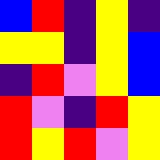[["blue", "red", "indigo", "yellow", "indigo"], ["yellow", "yellow", "indigo", "yellow", "blue"], ["indigo", "red", "violet", "yellow", "blue"], ["red", "violet", "indigo", "red", "yellow"], ["red", "yellow", "red", "violet", "yellow"]]